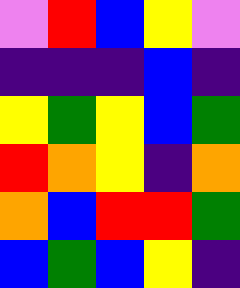[["violet", "red", "blue", "yellow", "violet"], ["indigo", "indigo", "indigo", "blue", "indigo"], ["yellow", "green", "yellow", "blue", "green"], ["red", "orange", "yellow", "indigo", "orange"], ["orange", "blue", "red", "red", "green"], ["blue", "green", "blue", "yellow", "indigo"]]